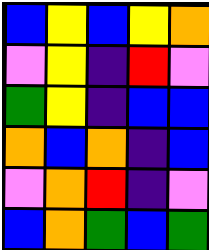[["blue", "yellow", "blue", "yellow", "orange"], ["violet", "yellow", "indigo", "red", "violet"], ["green", "yellow", "indigo", "blue", "blue"], ["orange", "blue", "orange", "indigo", "blue"], ["violet", "orange", "red", "indigo", "violet"], ["blue", "orange", "green", "blue", "green"]]